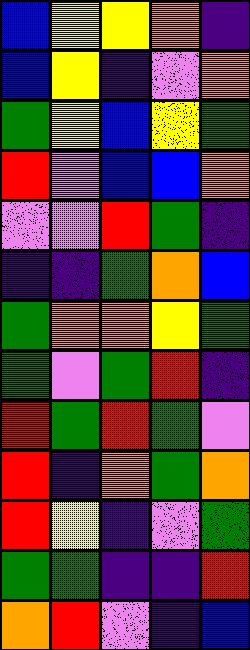[["blue", "yellow", "yellow", "orange", "indigo"], ["blue", "yellow", "indigo", "violet", "orange"], ["green", "yellow", "blue", "yellow", "green"], ["red", "violet", "blue", "blue", "orange"], ["violet", "violet", "red", "green", "indigo"], ["indigo", "indigo", "green", "orange", "blue"], ["green", "orange", "orange", "yellow", "green"], ["green", "violet", "green", "red", "indigo"], ["red", "green", "red", "green", "violet"], ["red", "indigo", "orange", "green", "orange"], ["red", "yellow", "indigo", "violet", "green"], ["green", "green", "indigo", "indigo", "red"], ["orange", "red", "violet", "indigo", "blue"]]